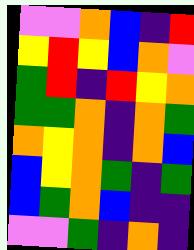[["violet", "violet", "orange", "blue", "indigo", "red"], ["yellow", "red", "yellow", "blue", "orange", "violet"], ["green", "red", "indigo", "red", "yellow", "orange"], ["green", "green", "orange", "indigo", "orange", "green"], ["orange", "yellow", "orange", "indigo", "orange", "blue"], ["blue", "yellow", "orange", "green", "indigo", "green"], ["blue", "green", "orange", "blue", "indigo", "indigo"], ["violet", "violet", "green", "indigo", "orange", "indigo"]]